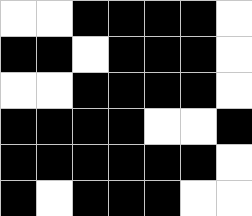[["white", "white", "black", "black", "black", "black", "white"], ["black", "black", "white", "black", "black", "black", "white"], ["white", "white", "black", "black", "black", "black", "white"], ["black", "black", "black", "black", "white", "white", "black"], ["black", "black", "black", "black", "black", "black", "white"], ["black", "white", "black", "black", "black", "white", "white"]]